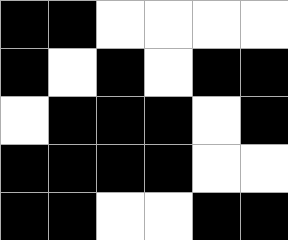[["black", "black", "white", "white", "white", "white"], ["black", "white", "black", "white", "black", "black"], ["white", "black", "black", "black", "white", "black"], ["black", "black", "black", "black", "white", "white"], ["black", "black", "white", "white", "black", "black"]]